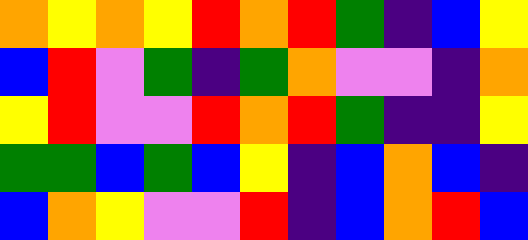[["orange", "yellow", "orange", "yellow", "red", "orange", "red", "green", "indigo", "blue", "yellow"], ["blue", "red", "violet", "green", "indigo", "green", "orange", "violet", "violet", "indigo", "orange"], ["yellow", "red", "violet", "violet", "red", "orange", "red", "green", "indigo", "indigo", "yellow"], ["green", "green", "blue", "green", "blue", "yellow", "indigo", "blue", "orange", "blue", "indigo"], ["blue", "orange", "yellow", "violet", "violet", "red", "indigo", "blue", "orange", "red", "blue"]]